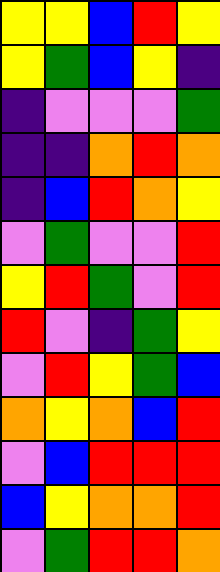[["yellow", "yellow", "blue", "red", "yellow"], ["yellow", "green", "blue", "yellow", "indigo"], ["indigo", "violet", "violet", "violet", "green"], ["indigo", "indigo", "orange", "red", "orange"], ["indigo", "blue", "red", "orange", "yellow"], ["violet", "green", "violet", "violet", "red"], ["yellow", "red", "green", "violet", "red"], ["red", "violet", "indigo", "green", "yellow"], ["violet", "red", "yellow", "green", "blue"], ["orange", "yellow", "orange", "blue", "red"], ["violet", "blue", "red", "red", "red"], ["blue", "yellow", "orange", "orange", "red"], ["violet", "green", "red", "red", "orange"]]